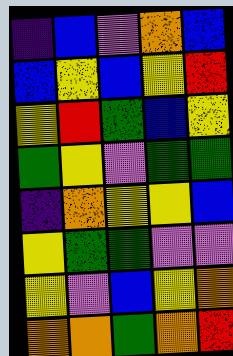[["indigo", "blue", "violet", "orange", "blue"], ["blue", "yellow", "blue", "yellow", "red"], ["yellow", "red", "green", "blue", "yellow"], ["green", "yellow", "violet", "green", "green"], ["indigo", "orange", "yellow", "yellow", "blue"], ["yellow", "green", "green", "violet", "violet"], ["yellow", "violet", "blue", "yellow", "orange"], ["orange", "orange", "green", "orange", "red"]]